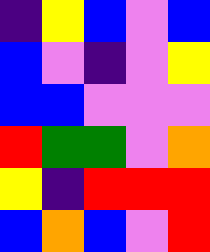[["indigo", "yellow", "blue", "violet", "blue"], ["blue", "violet", "indigo", "violet", "yellow"], ["blue", "blue", "violet", "violet", "violet"], ["red", "green", "green", "violet", "orange"], ["yellow", "indigo", "red", "red", "red"], ["blue", "orange", "blue", "violet", "red"]]